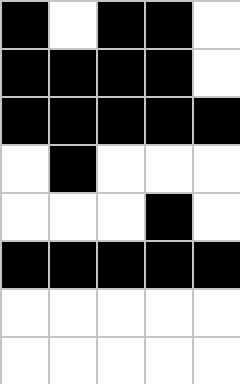[["black", "white", "black", "black", "white"], ["black", "black", "black", "black", "white"], ["black", "black", "black", "black", "black"], ["white", "black", "white", "white", "white"], ["white", "white", "white", "black", "white"], ["black", "black", "black", "black", "black"], ["white", "white", "white", "white", "white"], ["white", "white", "white", "white", "white"]]